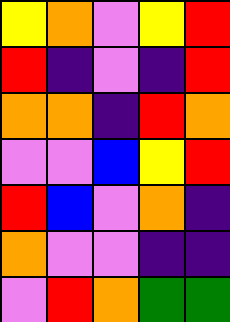[["yellow", "orange", "violet", "yellow", "red"], ["red", "indigo", "violet", "indigo", "red"], ["orange", "orange", "indigo", "red", "orange"], ["violet", "violet", "blue", "yellow", "red"], ["red", "blue", "violet", "orange", "indigo"], ["orange", "violet", "violet", "indigo", "indigo"], ["violet", "red", "orange", "green", "green"]]